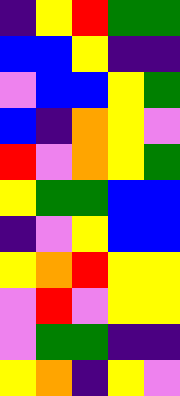[["indigo", "yellow", "red", "green", "green"], ["blue", "blue", "yellow", "indigo", "indigo"], ["violet", "blue", "blue", "yellow", "green"], ["blue", "indigo", "orange", "yellow", "violet"], ["red", "violet", "orange", "yellow", "green"], ["yellow", "green", "green", "blue", "blue"], ["indigo", "violet", "yellow", "blue", "blue"], ["yellow", "orange", "red", "yellow", "yellow"], ["violet", "red", "violet", "yellow", "yellow"], ["violet", "green", "green", "indigo", "indigo"], ["yellow", "orange", "indigo", "yellow", "violet"]]